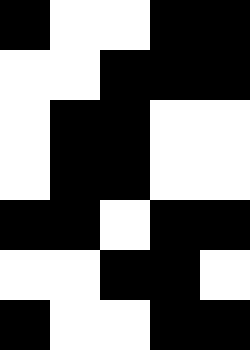[["black", "white", "white", "black", "black"], ["white", "white", "black", "black", "black"], ["white", "black", "black", "white", "white"], ["white", "black", "black", "white", "white"], ["black", "black", "white", "black", "black"], ["white", "white", "black", "black", "white"], ["black", "white", "white", "black", "black"]]